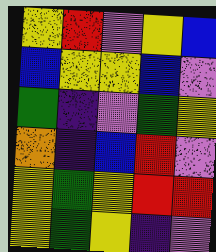[["yellow", "red", "violet", "yellow", "blue"], ["blue", "yellow", "yellow", "blue", "violet"], ["green", "indigo", "violet", "green", "yellow"], ["orange", "indigo", "blue", "red", "violet"], ["yellow", "green", "yellow", "red", "red"], ["yellow", "green", "yellow", "indigo", "violet"]]